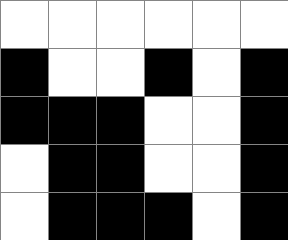[["white", "white", "white", "white", "white", "white"], ["black", "white", "white", "black", "white", "black"], ["black", "black", "black", "white", "white", "black"], ["white", "black", "black", "white", "white", "black"], ["white", "black", "black", "black", "white", "black"]]